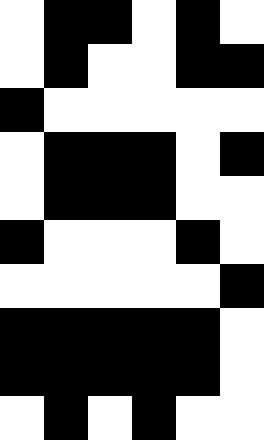[["white", "black", "black", "white", "black", "white"], ["white", "black", "white", "white", "black", "black"], ["black", "white", "white", "white", "white", "white"], ["white", "black", "black", "black", "white", "black"], ["white", "black", "black", "black", "white", "white"], ["black", "white", "white", "white", "black", "white"], ["white", "white", "white", "white", "white", "black"], ["black", "black", "black", "black", "black", "white"], ["black", "black", "black", "black", "black", "white"], ["white", "black", "white", "black", "white", "white"]]